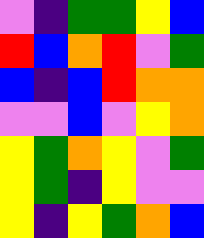[["violet", "indigo", "green", "green", "yellow", "blue"], ["red", "blue", "orange", "red", "violet", "green"], ["blue", "indigo", "blue", "red", "orange", "orange"], ["violet", "violet", "blue", "violet", "yellow", "orange"], ["yellow", "green", "orange", "yellow", "violet", "green"], ["yellow", "green", "indigo", "yellow", "violet", "violet"], ["yellow", "indigo", "yellow", "green", "orange", "blue"]]